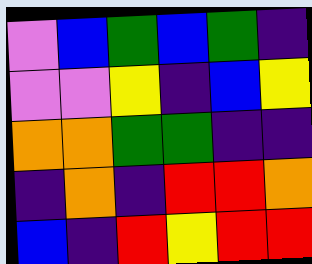[["violet", "blue", "green", "blue", "green", "indigo"], ["violet", "violet", "yellow", "indigo", "blue", "yellow"], ["orange", "orange", "green", "green", "indigo", "indigo"], ["indigo", "orange", "indigo", "red", "red", "orange"], ["blue", "indigo", "red", "yellow", "red", "red"]]